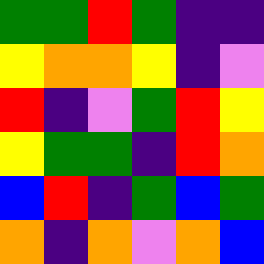[["green", "green", "red", "green", "indigo", "indigo"], ["yellow", "orange", "orange", "yellow", "indigo", "violet"], ["red", "indigo", "violet", "green", "red", "yellow"], ["yellow", "green", "green", "indigo", "red", "orange"], ["blue", "red", "indigo", "green", "blue", "green"], ["orange", "indigo", "orange", "violet", "orange", "blue"]]